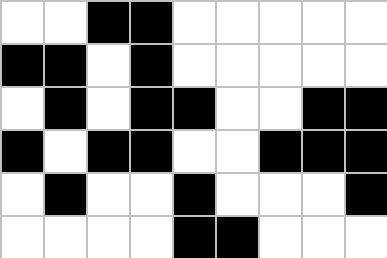[["white", "white", "black", "black", "white", "white", "white", "white", "white"], ["black", "black", "white", "black", "white", "white", "white", "white", "white"], ["white", "black", "white", "black", "black", "white", "white", "black", "black"], ["black", "white", "black", "black", "white", "white", "black", "black", "black"], ["white", "black", "white", "white", "black", "white", "white", "white", "black"], ["white", "white", "white", "white", "black", "black", "white", "white", "white"]]